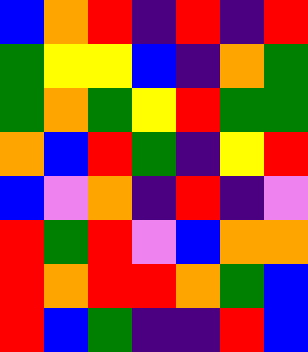[["blue", "orange", "red", "indigo", "red", "indigo", "red"], ["green", "yellow", "yellow", "blue", "indigo", "orange", "green"], ["green", "orange", "green", "yellow", "red", "green", "green"], ["orange", "blue", "red", "green", "indigo", "yellow", "red"], ["blue", "violet", "orange", "indigo", "red", "indigo", "violet"], ["red", "green", "red", "violet", "blue", "orange", "orange"], ["red", "orange", "red", "red", "orange", "green", "blue"], ["red", "blue", "green", "indigo", "indigo", "red", "blue"]]